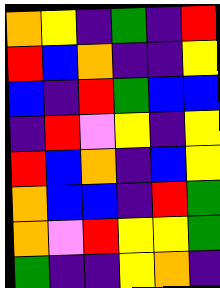[["orange", "yellow", "indigo", "green", "indigo", "red"], ["red", "blue", "orange", "indigo", "indigo", "yellow"], ["blue", "indigo", "red", "green", "blue", "blue"], ["indigo", "red", "violet", "yellow", "indigo", "yellow"], ["red", "blue", "orange", "indigo", "blue", "yellow"], ["orange", "blue", "blue", "indigo", "red", "green"], ["orange", "violet", "red", "yellow", "yellow", "green"], ["green", "indigo", "indigo", "yellow", "orange", "indigo"]]